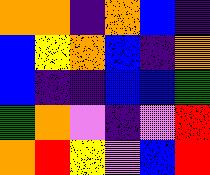[["orange", "orange", "indigo", "orange", "blue", "indigo"], ["blue", "yellow", "orange", "blue", "indigo", "orange"], ["blue", "indigo", "indigo", "blue", "blue", "green"], ["green", "orange", "violet", "indigo", "violet", "red"], ["orange", "red", "yellow", "violet", "blue", "red"]]